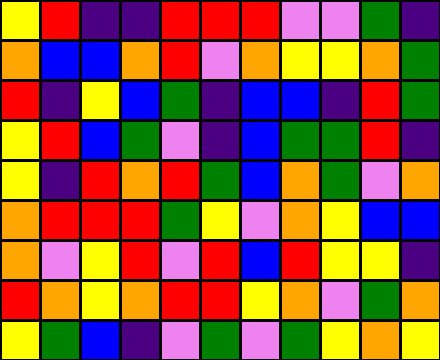[["yellow", "red", "indigo", "indigo", "red", "red", "red", "violet", "violet", "green", "indigo"], ["orange", "blue", "blue", "orange", "red", "violet", "orange", "yellow", "yellow", "orange", "green"], ["red", "indigo", "yellow", "blue", "green", "indigo", "blue", "blue", "indigo", "red", "green"], ["yellow", "red", "blue", "green", "violet", "indigo", "blue", "green", "green", "red", "indigo"], ["yellow", "indigo", "red", "orange", "red", "green", "blue", "orange", "green", "violet", "orange"], ["orange", "red", "red", "red", "green", "yellow", "violet", "orange", "yellow", "blue", "blue"], ["orange", "violet", "yellow", "red", "violet", "red", "blue", "red", "yellow", "yellow", "indigo"], ["red", "orange", "yellow", "orange", "red", "red", "yellow", "orange", "violet", "green", "orange"], ["yellow", "green", "blue", "indigo", "violet", "green", "violet", "green", "yellow", "orange", "yellow"]]